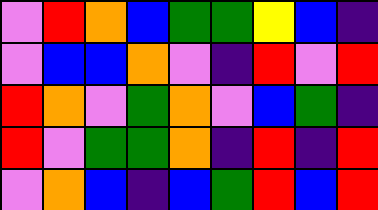[["violet", "red", "orange", "blue", "green", "green", "yellow", "blue", "indigo"], ["violet", "blue", "blue", "orange", "violet", "indigo", "red", "violet", "red"], ["red", "orange", "violet", "green", "orange", "violet", "blue", "green", "indigo"], ["red", "violet", "green", "green", "orange", "indigo", "red", "indigo", "red"], ["violet", "orange", "blue", "indigo", "blue", "green", "red", "blue", "red"]]